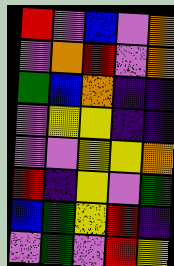[["red", "violet", "blue", "violet", "orange"], ["violet", "orange", "red", "violet", "orange"], ["green", "blue", "orange", "indigo", "indigo"], ["violet", "yellow", "yellow", "indigo", "indigo"], ["violet", "violet", "yellow", "yellow", "orange"], ["red", "indigo", "yellow", "violet", "green"], ["blue", "green", "yellow", "red", "indigo"], ["violet", "green", "violet", "red", "yellow"]]